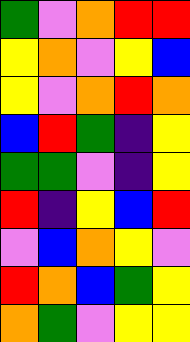[["green", "violet", "orange", "red", "red"], ["yellow", "orange", "violet", "yellow", "blue"], ["yellow", "violet", "orange", "red", "orange"], ["blue", "red", "green", "indigo", "yellow"], ["green", "green", "violet", "indigo", "yellow"], ["red", "indigo", "yellow", "blue", "red"], ["violet", "blue", "orange", "yellow", "violet"], ["red", "orange", "blue", "green", "yellow"], ["orange", "green", "violet", "yellow", "yellow"]]